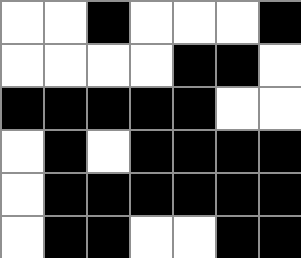[["white", "white", "black", "white", "white", "white", "black"], ["white", "white", "white", "white", "black", "black", "white"], ["black", "black", "black", "black", "black", "white", "white"], ["white", "black", "white", "black", "black", "black", "black"], ["white", "black", "black", "black", "black", "black", "black"], ["white", "black", "black", "white", "white", "black", "black"]]